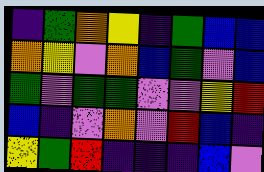[["indigo", "green", "orange", "yellow", "indigo", "green", "blue", "blue"], ["orange", "yellow", "violet", "orange", "blue", "green", "violet", "blue"], ["green", "violet", "green", "green", "violet", "violet", "yellow", "red"], ["blue", "indigo", "violet", "orange", "violet", "red", "blue", "indigo"], ["yellow", "green", "red", "indigo", "indigo", "indigo", "blue", "violet"]]